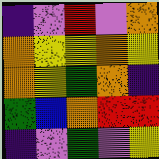[["indigo", "violet", "red", "violet", "orange"], ["orange", "yellow", "yellow", "orange", "yellow"], ["orange", "yellow", "green", "orange", "indigo"], ["green", "blue", "orange", "red", "red"], ["indigo", "violet", "green", "violet", "yellow"]]